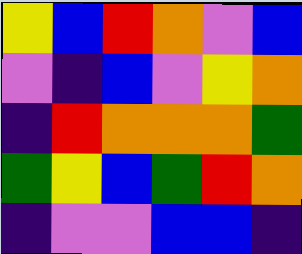[["yellow", "blue", "red", "orange", "violet", "blue"], ["violet", "indigo", "blue", "violet", "yellow", "orange"], ["indigo", "red", "orange", "orange", "orange", "green"], ["green", "yellow", "blue", "green", "red", "orange"], ["indigo", "violet", "violet", "blue", "blue", "indigo"]]